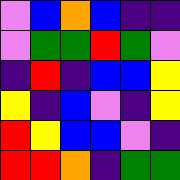[["violet", "blue", "orange", "blue", "indigo", "indigo"], ["violet", "green", "green", "red", "green", "violet"], ["indigo", "red", "indigo", "blue", "blue", "yellow"], ["yellow", "indigo", "blue", "violet", "indigo", "yellow"], ["red", "yellow", "blue", "blue", "violet", "indigo"], ["red", "red", "orange", "indigo", "green", "green"]]